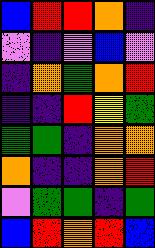[["blue", "red", "red", "orange", "indigo"], ["violet", "indigo", "violet", "blue", "violet"], ["indigo", "orange", "green", "orange", "red"], ["indigo", "indigo", "red", "yellow", "green"], ["green", "green", "indigo", "orange", "orange"], ["orange", "indigo", "indigo", "orange", "red"], ["violet", "green", "green", "indigo", "green"], ["blue", "red", "orange", "red", "blue"]]